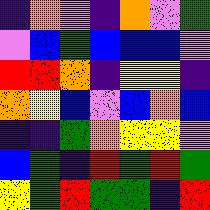[["indigo", "orange", "violet", "indigo", "orange", "violet", "green"], ["violet", "blue", "green", "blue", "blue", "blue", "violet"], ["red", "red", "orange", "indigo", "yellow", "yellow", "indigo"], ["orange", "yellow", "blue", "violet", "blue", "orange", "blue"], ["indigo", "indigo", "green", "orange", "yellow", "yellow", "violet"], ["blue", "green", "indigo", "red", "green", "red", "green"], ["yellow", "green", "red", "green", "green", "indigo", "red"]]